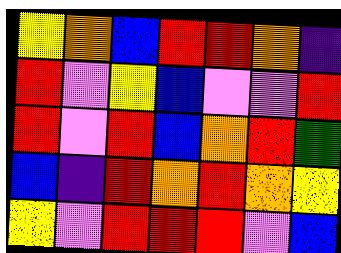[["yellow", "orange", "blue", "red", "red", "orange", "indigo"], ["red", "violet", "yellow", "blue", "violet", "violet", "red"], ["red", "violet", "red", "blue", "orange", "red", "green"], ["blue", "indigo", "red", "orange", "red", "orange", "yellow"], ["yellow", "violet", "red", "red", "red", "violet", "blue"]]